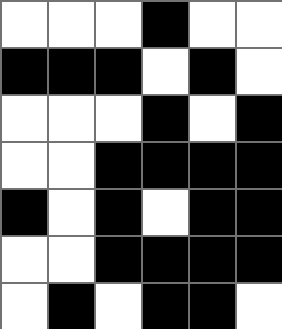[["white", "white", "white", "black", "white", "white"], ["black", "black", "black", "white", "black", "white"], ["white", "white", "white", "black", "white", "black"], ["white", "white", "black", "black", "black", "black"], ["black", "white", "black", "white", "black", "black"], ["white", "white", "black", "black", "black", "black"], ["white", "black", "white", "black", "black", "white"]]